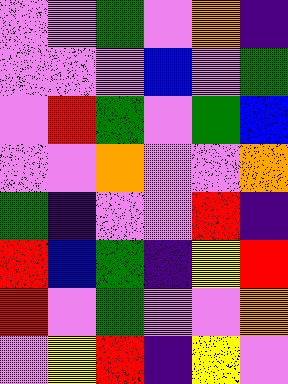[["violet", "violet", "green", "violet", "orange", "indigo"], ["violet", "violet", "violet", "blue", "violet", "green"], ["violet", "red", "green", "violet", "green", "blue"], ["violet", "violet", "orange", "violet", "violet", "orange"], ["green", "indigo", "violet", "violet", "red", "indigo"], ["red", "blue", "green", "indigo", "yellow", "red"], ["red", "violet", "green", "violet", "violet", "orange"], ["violet", "yellow", "red", "indigo", "yellow", "violet"]]